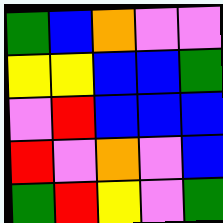[["green", "blue", "orange", "violet", "violet"], ["yellow", "yellow", "blue", "blue", "green"], ["violet", "red", "blue", "blue", "blue"], ["red", "violet", "orange", "violet", "blue"], ["green", "red", "yellow", "violet", "green"]]